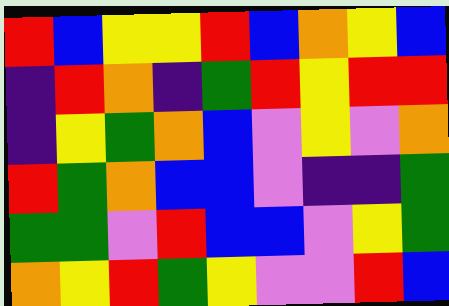[["red", "blue", "yellow", "yellow", "red", "blue", "orange", "yellow", "blue"], ["indigo", "red", "orange", "indigo", "green", "red", "yellow", "red", "red"], ["indigo", "yellow", "green", "orange", "blue", "violet", "yellow", "violet", "orange"], ["red", "green", "orange", "blue", "blue", "violet", "indigo", "indigo", "green"], ["green", "green", "violet", "red", "blue", "blue", "violet", "yellow", "green"], ["orange", "yellow", "red", "green", "yellow", "violet", "violet", "red", "blue"]]